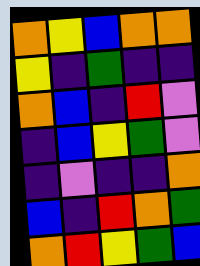[["orange", "yellow", "blue", "orange", "orange"], ["yellow", "indigo", "green", "indigo", "indigo"], ["orange", "blue", "indigo", "red", "violet"], ["indigo", "blue", "yellow", "green", "violet"], ["indigo", "violet", "indigo", "indigo", "orange"], ["blue", "indigo", "red", "orange", "green"], ["orange", "red", "yellow", "green", "blue"]]